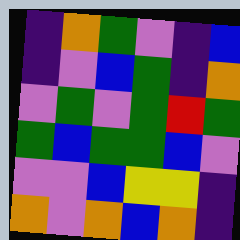[["indigo", "orange", "green", "violet", "indigo", "blue"], ["indigo", "violet", "blue", "green", "indigo", "orange"], ["violet", "green", "violet", "green", "red", "green"], ["green", "blue", "green", "green", "blue", "violet"], ["violet", "violet", "blue", "yellow", "yellow", "indigo"], ["orange", "violet", "orange", "blue", "orange", "indigo"]]